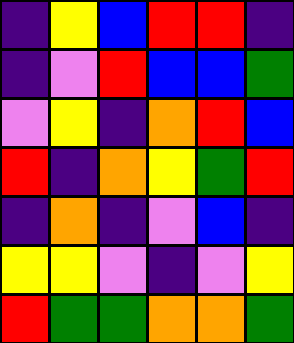[["indigo", "yellow", "blue", "red", "red", "indigo"], ["indigo", "violet", "red", "blue", "blue", "green"], ["violet", "yellow", "indigo", "orange", "red", "blue"], ["red", "indigo", "orange", "yellow", "green", "red"], ["indigo", "orange", "indigo", "violet", "blue", "indigo"], ["yellow", "yellow", "violet", "indigo", "violet", "yellow"], ["red", "green", "green", "orange", "orange", "green"]]